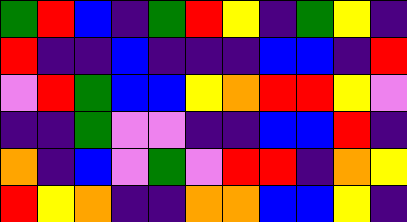[["green", "red", "blue", "indigo", "green", "red", "yellow", "indigo", "green", "yellow", "indigo"], ["red", "indigo", "indigo", "blue", "indigo", "indigo", "indigo", "blue", "blue", "indigo", "red"], ["violet", "red", "green", "blue", "blue", "yellow", "orange", "red", "red", "yellow", "violet"], ["indigo", "indigo", "green", "violet", "violet", "indigo", "indigo", "blue", "blue", "red", "indigo"], ["orange", "indigo", "blue", "violet", "green", "violet", "red", "red", "indigo", "orange", "yellow"], ["red", "yellow", "orange", "indigo", "indigo", "orange", "orange", "blue", "blue", "yellow", "indigo"]]